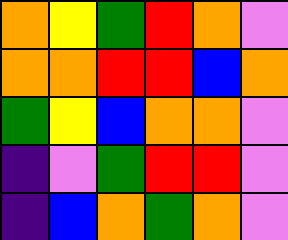[["orange", "yellow", "green", "red", "orange", "violet"], ["orange", "orange", "red", "red", "blue", "orange"], ["green", "yellow", "blue", "orange", "orange", "violet"], ["indigo", "violet", "green", "red", "red", "violet"], ["indigo", "blue", "orange", "green", "orange", "violet"]]